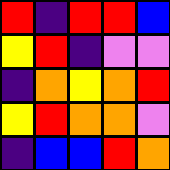[["red", "indigo", "red", "red", "blue"], ["yellow", "red", "indigo", "violet", "violet"], ["indigo", "orange", "yellow", "orange", "red"], ["yellow", "red", "orange", "orange", "violet"], ["indigo", "blue", "blue", "red", "orange"]]